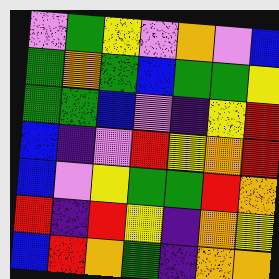[["violet", "green", "yellow", "violet", "orange", "violet", "blue"], ["green", "orange", "green", "blue", "green", "green", "yellow"], ["green", "green", "blue", "violet", "indigo", "yellow", "red"], ["blue", "indigo", "violet", "red", "yellow", "orange", "red"], ["blue", "violet", "yellow", "green", "green", "red", "orange"], ["red", "indigo", "red", "yellow", "indigo", "orange", "yellow"], ["blue", "red", "orange", "green", "indigo", "orange", "orange"]]